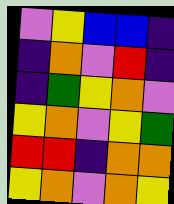[["violet", "yellow", "blue", "blue", "indigo"], ["indigo", "orange", "violet", "red", "indigo"], ["indigo", "green", "yellow", "orange", "violet"], ["yellow", "orange", "violet", "yellow", "green"], ["red", "red", "indigo", "orange", "orange"], ["yellow", "orange", "violet", "orange", "yellow"]]